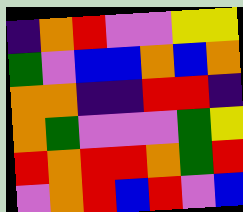[["indigo", "orange", "red", "violet", "violet", "yellow", "yellow"], ["green", "violet", "blue", "blue", "orange", "blue", "orange"], ["orange", "orange", "indigo", "indigo", "red", "red", "indigo"], ["orange", "green", "violet", "violet", "violet", "green", "yellow"], ["red", "orange", "red", "red", "orange", "green", "red"], ["violet", "orange", "red", "blue", "red", "violet", "blue"]]